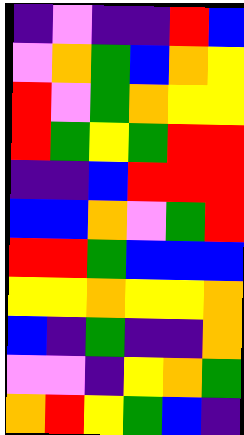[["indigo", "violet", "indigo", "indigo", "red", "blue"], ["violet", "orange", "green", "blue", "orange", "yellow"], ["red", "violet", "green", "orange", "yellow", "yellow"], ["red", "green", "yellow", "green", "red", "red"], ["indigo", "indigo", "blue", "red", "red", "red"], ["blue", "blue", "orange", "violet", "green", "red"], ["red", "red", "green", "blue", "blue", "blue"], ["yellow", "yellow", "orange", "yellow", "yellow", "orange"], ["blue", "indigo", "green", "indigo", "indigo", "orange"], ["violet", "violet", "indigo", "yellow", "orange", "green"], ["orange", "red", "yellow", "green", "blue", "indigo"]]